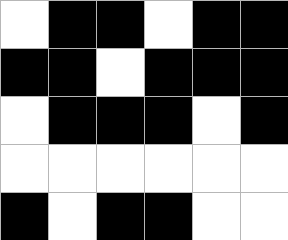[["white", "black", "black", "white", "black", "black"], ["black", "black", "white", "black", "black", "black"], ["white", "black", "black", "black", "white", "black"], ["white", "white", "white", "white", "white", "white"], ["black", "white", "black", "black", "white", "white"]]